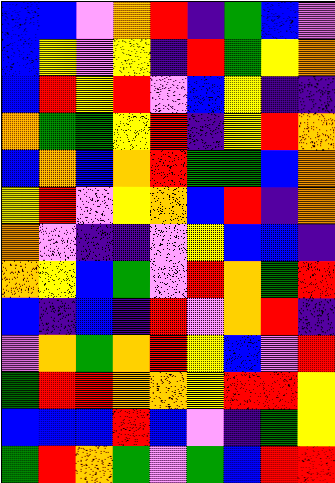[["blue", "blue", "violet", "orange", "red", "indigo", "green", "blue", "violet"], ["blue", "yellow", "violet", "yellow", "indigo", "red", "green", "yellow", "orange"], ["blue", "red", "yellow", "red", "violet", "blue", "yellow", "indigo", "indigo"], ["orange", "green", "green", "yellow", "red", "indigo", "yellow", "red", "orange"], ["blue", "orange", "blue", "orange", "red", "green", "green", "blue", "orange"], ["yellow", "red", "violet", "yellow", "orange", "blue", "red", "indigo", "orange"], ["orange", "violet", "indigo", "indigo", "violet", "yellow", "blue", "blue", "indigo"], ["orange", "yellow", "blue", "green", "violet", "red", "orange", "green", "red"], ["blue", "indigo", "blue", "indigo", "red", "violet", "orange", "red", "indigo"], ["violet", "orange", "green", "orange", "red", "yellow", "blue", "violet", "red"], ["green", "red", "red", "orange", "orange", "yellow", "red", "red", "yellow"], ["blue", "blue", "blue", "red", "blue", "violet", "indigo", "green", "yellow"], ["green", "red", "orange", "green", "violet", "green", "blue", "red", "red"]]